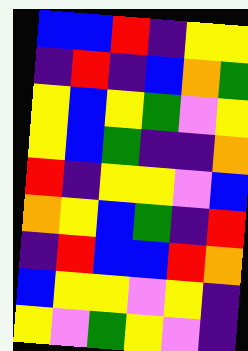[["blue", "blue", "red", "indigo", "yellow", "yellow"], ["indigo", "red", "indigo", "blue", "orange", "green"], ["yellow", "blue", "yellow", "green", "violet", "yellow"], ["yellow", "blue", "green", "indigo", "indigo", "orange"], ["red", "indigo", "yellow", "yellow", "violet", "blue"], ["orange", "yellow", "blue", "green", "indigo", "red"], ["indigo", "red", "blue", "blue", "red", "orange"], ["blue", "yellow", "yellow", "violet", "yellow", "indigo"], ["yellow", "violet", "green", "yellow", "violet", "indigo"]]